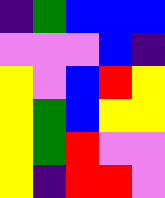[["indigo", "green", "blue", "blue", "blue"], ["violet", "violet", "violet", "blue", "indigo"], ["yellow", "violet", "blue", "red", "yellow"], ["yellow", "green", "blue", "yellow", "yellow"], ["yellow", "green", "red", "violet", "violet"], ["yellow", "indigo", "red", "red", "violet"]]